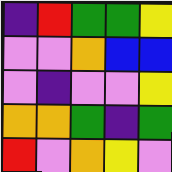[["indigo", "red", "green", "green", "yellow"], ["violet", "violet", "orange", "blue", "blue"], ["violet", "indigo", "violet", "violet", "yellow"], ["orange", "orange", "green", "indigo", "green"], ["red", "violet", "orange", "yellow", "violet"]]